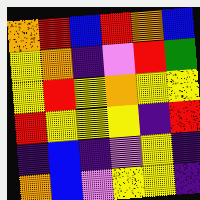[["orange", "red", "blue", "red", "orange", "blue"], ["yellow", "orange", "indigo", "violet", "red", "green"], ["yellow", "red", "yellow", "orange", "yellow", "yellow"], ["red", "yellow", "yellow", "yellow", "indigo", "red"], ["indigo", "blue", "indigo", "violet", "yellow", "indigo"], ["orange", "blue", "violet", "yellow", "yellow", "indigo"]]